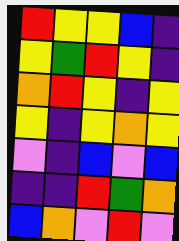[["red", "yellow", "yellow", "blue", "indigo"], ["yellow", "green", "red", "yellow", "indigo"], ["orange", "red", "yellow", "indigo", "yellow"], ["yellow", "indigo", "yellow", "orange", "yellow"], ["violet", "indigo", "blue", "violet", "blue"], ["indigo", "indigo", "red", "green", "orange"], ["blue", "orange", "violet", "red", "violet"]]